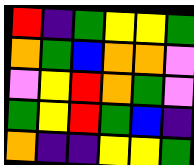[["red", "indigo", "green", "yellow", "yellow", "green"], ["orange", "green", "blue", "orange", "orange", "violet"], ["violet", "yellow", "red", "orange", "green", "violet"], ["green", "yellow", "red", "green", "blue", "indigo"], ["orange", "indigo", "indigo", "yellow", "yellow", "green"]]